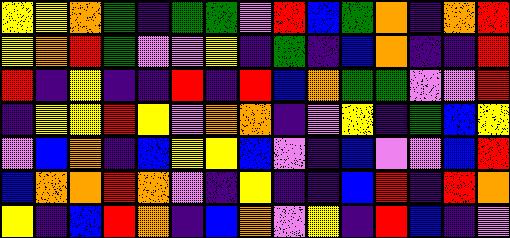[["yellow", "yellow", "orange", "green", "indigo", "green", "green", "violet", "red", "blue", "green", "orange", "indigo", "orange", "red"], ["yellow", "orange", "red", "green", "violet", "violet", "yellow", "indigo", "green", "indigo", "blue", "orange", "indigo", "indigo", "red"], ["red", "indigo", "yellow", "indigo", "indigo", "red", "indigo", "red", "blue", "orange", "green", "green", "violet", "violet", "red"], ["indigo", "yellow", "yellow", "red", "yellow", "violet", "orange", "orange", "indigo", "violet", "yellow", "indigo", "green", "blue", "yellow"], ["violet", "blue", "orange", "indigo", "blue", "yellow", "yellow", "blue", "violet", "indigo", "blue", "violet", "violet", "blue", "red"], ["blue", "orange", "orange", "red", "orange", "violet", "indigo", "yellow", "indigo", "indigo", "blue", "red", "indigo", "red", "orange"], ["yellow", "indigo", "blue", "red", "orange", "indigo", "blue", "orange", "violet", "yellow", "indigo", "red", "blue", "indigo", "violet"]]